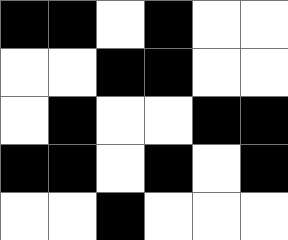[["black", "black", "white", "black", "white", "white"], ["white", "white", "black", "black", "white", "white"], ["white", "black", "white", "white", "black", "black"], ["black", "black", "white", "black", "white", "black"], ["white", "white", "black", "white", "white", "white"]]